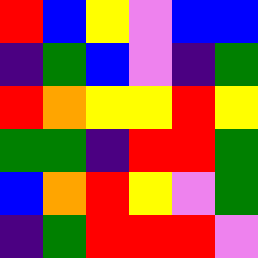[["red", "blue", "yellow", "violet", "blue", "blue"], ["indigo", "green", "blue", "violet", "indigo", "green"], ["red", "orange", "yellow", "yellow", "red", "yellow"], ["green", "green", "indigo", "red", "red", "green"], ["blue", "orange", "red", "yellow", "violet", "green"], ["indigo", "green", "red", "red", "red", "violet"]]